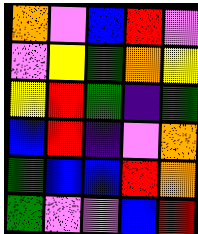[["orange", "violet", "blue", "red", "violet"], ["violet", "yellow", "green", "orange", "yellow"], ["yellow", "red", "green", "indigo", "green"], ["blue", "red", "indigo", "violet", "orange"], ["green", "blue", "blue", "red", "orange"], ["green", "violet", "violet", "blue", "red"]]